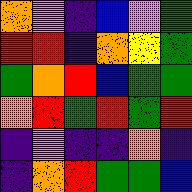[["orange", "violet", "indigo", "blue", "violet", "green"], ["red", "red", "indigo", "orange", "yellow", "green"], ["green", "orange", "red", "blue", "green", "green"], ["orange", "red", "green", "red", "green", "red"], ["indigo", "violet", "indigo", "indigo", "orange", "indigo"], ["indigo", "orange", "red", "green", "green", "blue"]]